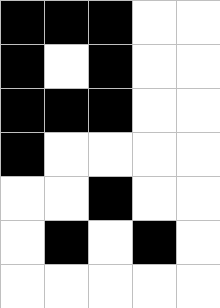[["black", "black", "black", "white", "white"], ["black", "white", "black", "white", "white"], ["black", "black", "black", "white", "white"], ["black", "white", "white", "white", "white"], ["white", "white", "black", "white", "white"], ["white", "black", "white", "black", "white"], ["white", "white", "white", "white", "white"]]